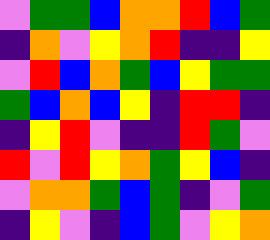[["violet", "green", "green", "blue", "orange", "orange", "red", "blue", "green"], ["indigo", "orange", "violet", "yellow", "orange", "red", "indigo", "indigo", "yellow"], ["violet", "red", "blue", "orange", "green", "blue", "yellow", "green", "green"], ["green", "blue", "orange", "blue", "yellow", "indigo", "red", "red", "indigo"], ["indigo", "yellow", "red", "violet", "indigo", "indigo", "red", "green", "violet"], ["red", "violet", "red", "yellow", "orange", "green", "yellow", "blue", "indigo"], ["violet", "orange", "orange", "green", "blue", "green", "indigo", "violet", "green"], ["indigo", "yellow", "violet", "indigo", "blue", "green", "violet", "yellow", "orange"]]